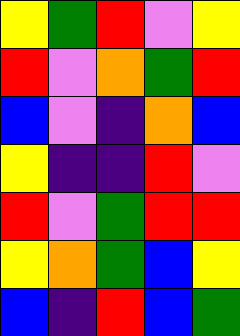[["yellow", "green", "red", "violet", "yellow"], ["red", "violet", "orange", "green", "red"], ["blue", "violet", "indigo", "orange", "blue"], ["yellow", "indigo", "indigo", "red", "violet"], ["red", "violet", "green", "red", "red"], ["yellow", "orange", "green", "blue", "yellow"], ["blue", "indigo", "red", "blue", "green"]]